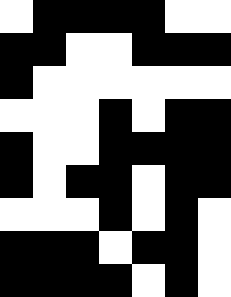[["white", "black", "black", "black", "black", "white", "white"], ["black", "black", "white", "white", "black", "black", "black"], ["black", "white", "white", "white", "white", "white", "white"], ["white", "white", "white", "black", "white", "black", "black"], ["black", "white", "white", "black", "black", "black", "black"], ["black", "white", "black", "black", "white", "black", "black"], ["white", "white", "white", "black", "white", "black", "white"], ["black", "black", "black", "white", "black", "black", "white"], ["black", "black", "black", "black", "white", "black", "white"]]